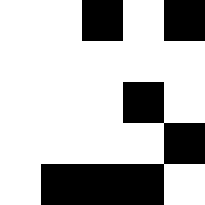[["white", "white", "black", "white", "black"], ["white", "white", "white", "white", "white"], ["white", "white", "white", "black", "white"], ["white", "white", "white", "white", "black"], ["white", "black", "black", "black", "white"]]